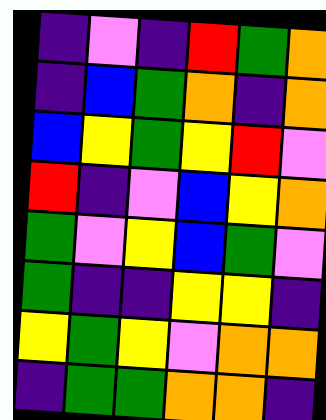[["indigo", "violet", "indigo", "red", "green", "orange"], ["indigo", "blue", "green", "orange", "indigo", "orange"], ["blue", "yellow", "green", "yellow", "red", "violet"], ["red", "indigo", "violet", "blue", "yellow", "orange"], ["green", "violet", "yellow", "blue", "green", "violet"], ["green", "indigo", "indigo", "yellow", "yellow", "indigo"], ["yellow", "green", "yellow", "violet", "orange", "orange"], ["indigo", "green", "green", "orange", "orange", "indigo"]]